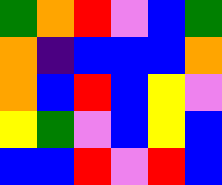[["green", "orange", "red", "violet", "blue", "green"], ["orange", "indigo", "blue", "blue", "blue", "orange"], ["orange", "blue", "red", "blue", "yellow", "violet"], ["yellow", "green", "violet", "blue", "yellow", "blue"], ["blue", "blue", "red", "violet", "red", "blue"]]